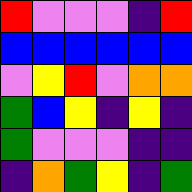[["red", "violet", "violet", "violet", "indigo", "red"], ["blue", "blue", "blue", "blue", "blue", "blue"], ["violet", "yellow", "red", "violet", "orange", "orange"], ["green", "blue", "yellow", "indigo", "yellow", "indigo"], ["green", "violet", "violet", "violet", "indigo", "indigo"], ["indigo", "orange", "green", "yellow", "indigo", "green"]]